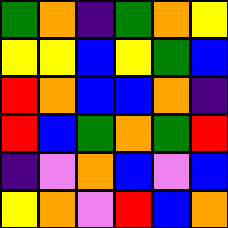[["green", "orange", "indigo", "green", "orange", "yellow"], ["yellow", "yellow", "blue", "yellow", "green", "blue"], ["red", "orange", "blue", "blue", "orange", "indigo"], ["red", "blue", "green", "orange", "green", "red"], ["indigo", "violet", "orange", "blue", "violet", "blue"], ["yellow", "orange", "violet", "red", "blue", "orange"]]